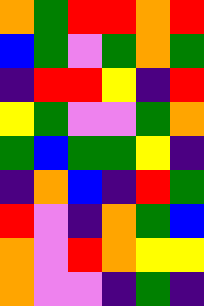[["orange", "green", "red", "red", "orange", "red"], ["blue", "green", "violet", "green", "orange", "green"], ["indigo", "red", "red", "yellow", "indigo", "red"], ["yellow", "green", "violet", "violet", "green", "orange"], ["green", "blue", "green", "green", "yellow", "indigo"], ["indigo", "orange", "blue", "indigo", "red", "green"], ["red", "violet", "indigo", "orange", "green", "blue"], ["orange", "violet", "red", "orange", "yellow", "yellow"], ["orange", "violet", "violet", "indigo", "green", "indigo"]]